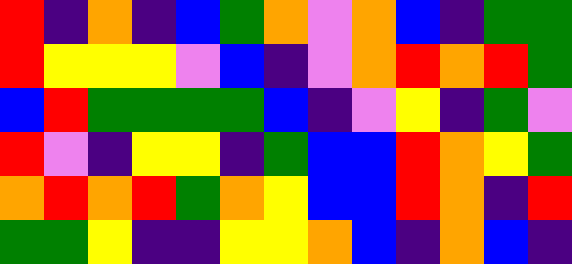[["red", "indigo", "orange", "indigo", "blue", "green", "orange", "violet", "orange", "blue", "indigo", "green", "green"], ["red", "yellow", "yellow", "yellow", "violet", "blue", "indigo", "violet", "orange", "red", "orange", "red", "green"], ["blue", "red", "green", "green", "green", "green", "blue", "indigo", "violet", "yellow", "indigo", "green", "violet"], ["red", "violet", "indigo", "yellow", "yellow", "indigo", "green", "blue", "blue", "red", "orange", "yellow", "green"], ["orange", "red", "orange", "red", "green", "orange", "yellow", "blue", "blue", "red", "orange", "indigo", "red"], ["green", "green", "yellow", "indigo", "indigo", "yellow", "yellow", "orange", "blue", "indigo", "orange", "blue", "indigo"]]